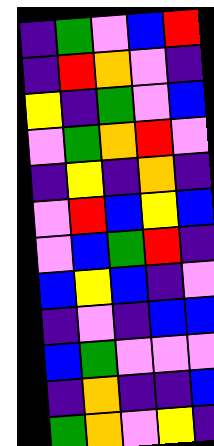[["indigo", "green", "violet", "blue", "red"], ["indigo", "red", "orange", "violet", "indigo"], ["yellow", "indigo", "green", "violet", "blue"], ["violet", "green", "orange", "red", "violet"], ["indigo", "yellow", "indigo", "orange", "indigo"], ["violet", "red", "blue", "yellow", "blue"], ["violet", "blue", "green", "red", "indigo"], ["blue", "yellow", "blue", "indigo", "violet"], ["indigo", "violet", "indigo", "blue", "blue"], ["blue", "green", "violet", "violet", "violet"], ["indigo", "orange", "indigo", "indigo", "blue"], ["green", "orange", "violet", "yellow", "indigo"]]